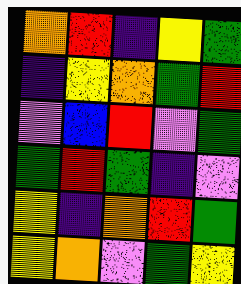[["orange", "red", "indigo", "yellow", "green"], ["indigo", "yellow", "orange", "green", "red"], ["violet", "blue", "red", "violet", "green"], ["green", "red", "green", "indigo", "violet"], ["yellow", "indigo", "orange", "red", "green"], ["yellow", "orange", "violet", "green", "yellow"]]